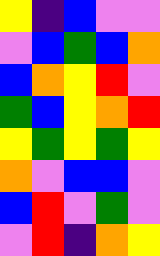[["yellow", "indigo", "blue", "violet", "violet"], ["violet", "blue", "green", "blue", "orange"], ["blue", "orange", "yellow", "red", "violet"], ["green", "blue", "yellow", "orange", "red"], ["yellow", "green", "yellow", "green", "yellow"], ["orange", "violet", "blue", "blue", "violet"], ["blue", "red", "violet", "green", "violet"], ["violet", "red", "indigo", "orange", "yellow"]]